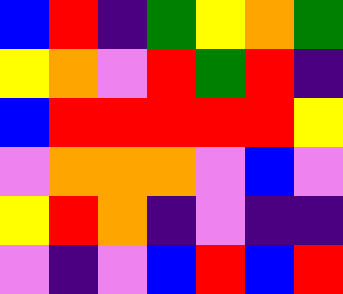[["blue", "red", "indigo", "green", "yellow", "orange", "green"], ["yellow", "orange", "violet", "red", "green", "red", "indigo"], ["blue", "red", "red", "red", "red", "red", "yellow"], ["violet", "orange", "orange", "orange", "violet", "blue", "violet"], ["yellow", "red", "orange", "indigo", "violet", "indigo", "indigo"], ["violet", "indigo", "violet", "blue", "red", "blue", "red"]]